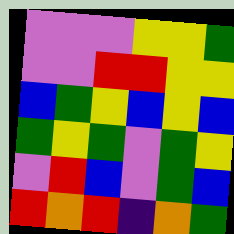[["violet", "violet", "violet", "yellow", "yellow", "green"], ["violet", "violet", "red", "red", "yellow", "yellow"], ["blue", "green", "yellow", "blue", "yellow", "blue"], ["green", "yellow", "green", "violet", "green", "yellow"], ["violet", "red", "blue", "violet", "green", "blue"], ["red", "orange", "red", "indigo", "orange", "green"]]